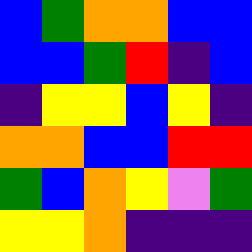[["blue", "green", "orange", "orange", "blue", "blue"], ["blue", "blue", "green", "red", "indigo", "blue"], ["indigo", "yellow", "yellow", "blue", "yellow", "indigo"], ["orange", "orange", "blue", "blue", "red", "red"], ["green", "blue", "orange", "yellow", "violet", "green"], ["yellow", "yellow", "orange", "indigo", "indigo", "indigo"]]